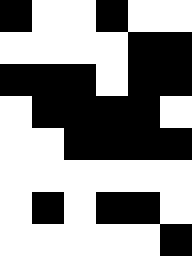[["black", "white", "white", "black", "white", "white"], ["white", "white", "white", "white", "black", "black"], ["black", "black", "black", "white", "black", "black"], ["white", "black", "black", "black", "black", "white"], ["white", "white", "black", "black", "black", "black"], ["white", "white", "white", "white", "white", "white"], ["white", "black", "white", "black", "black", "white"], ["white", "white", "white", "white", "white", "black"]]